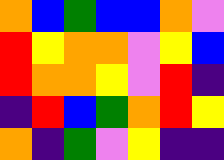[["orange", "blue", "green", "blue", "blue", "orange", "violet"], ["red", "yellow", "orange", "orange", "violet", "yellow", "blue"], ["red", "orange", "orange", "yellow", "violet", "red", "indigo"], ["indigo", "red", "blue", "green", "orange", "red", "yellow"], ["orange", "indigo", "green", "violet", "yellow", "indigo", "indigo"]]